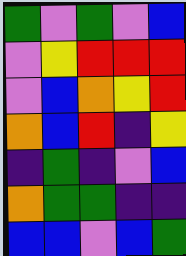[["green", "violet", "green", "violet", "blue"], ["violet", "yellow", "red", "red", "red"], ["violet", "blue", "orange", "yellow", "red"], ["orange", "blue", "red", "indigo", "yellow"], ["indigo", "green", "indigo", "violet", "blue"], ["orange", "green", "green", "indigo", "indigo"], ["blue", "blue", "violet", "blue", "green"]]